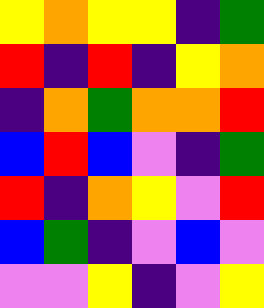[["yellow", "orange", "yellow", "yellow", "indigo", "green"], ["red", "indigo", "red", "indigo", "yellow", "orange"], ["indigo", "orange", "green", "orange", "orange", "red"], ["blue", "red", "blue", "violet", "indigo", "green"], ["red", "indigo", "orange", "yellow", "violet", "red"], ["blue", "green", "indigo", "violet", "blue", "violet"], ["violet", "violet", "yellow", "indigo", "violet", "yellow"]]